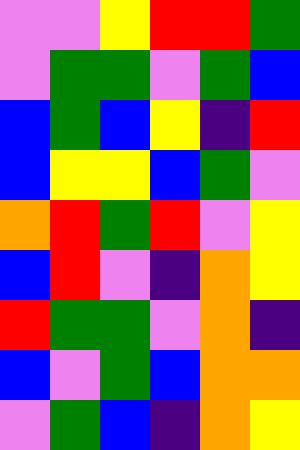[["violet", "violet", "yellow", "red", "red", "green"], ["violet", "green", "green", "violet", "green", "blue"], ["blue", "green", "blue", "yellow", "indigo", "red"], ["blue", "yellow", "yellow", "blue", "green", "violet"], ["orange", "red", "green", "red", "violet", "yellow"], ["blue", "red", "violet", "indigo", "orange", "yellow"], ["red", "green", "green", "violet", "orange", "indigo"], ["blue", "violet", "green", "blue", "orange", "orange"], ["violet", "green", "blue", "indigo", "orange", "yellow"]]